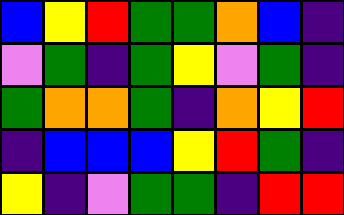[["blue", "yellow", "red", "green", "green", "orange", "blue", "indigo"], ["violet", "green", "indigo", "green", "yellow", "violet", "green", "indigo"], ["green", "orange", "orange", "green", "indigo", "orange", "yellow", "red"], ["indigo", "blue", "blue", "blue", "yellow", "red", "green", "indigo"], ["yellow", "indigo", "violet", "green", "green", "indigo", "red", "red"]]